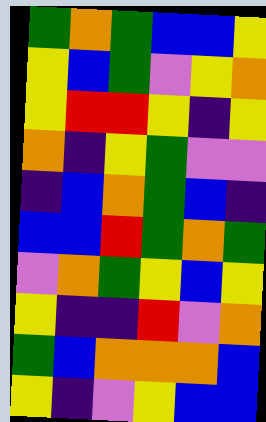[["green", "orange", "green", "blue", "blue", "yellow"], ["yellow", "blue", "green", "violet", "yellow", "orange"], ["yellow", "red", "red", "yellow", "indigo", "yellow"], ["orange", "indigo", "yellow", "green", "violet", "violet"], ["indigo", "blue", "orange", "green", "blue", "indigo"], ["blue", "blue", "red", "green", "orange", "green"], ["violet", "orange", "green", "yellow", "blue", "yellow"], ["yellow", "indigo", "indigo", "red", "violet", "orange"], ["green", "blue", "orange", "orange", "orange", "blue"], ["yellow", "indigo", "violet", "yellow", "blue", "blue"]]